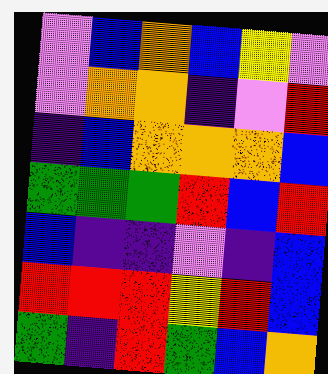[["violet", "blue", "orange", "blue", "yellow", "violet"], ["violet", "orange", "orange", "indigo", "violet", "red"], ["indigo", "blue", "orange", "orange", "orange", "blue"], ["green", "green", "green", "red", "blue", "red"], ["blue", "indigo", "indigo", "violet", "indigo", "blue"], ["red", "red", "red", "yellow", "red", "blue"], ["green", "indigo", "red", "green", "blue", "orange"]]